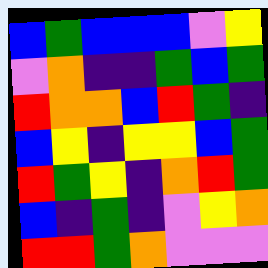[["blue", "green", "blue", "blue", "blue", "violet", "yellow"], ["violet", "orange", "indigo", "indigo", "green", "blue", "green"], ["red", "orange", "orange", "blue", "red", "green", "indigo"], ["blue", "yellow", "indigo", "yellow", "yellow", "blue", "green"], ["red", "green", "yellow", "indigo", "orange", "red", "green"], ["blue", "indigo", "green", "indigo", "violet", "yellow", "orange"], ["red", "red", "green", "orange", "violet", "violet", "violet"]]